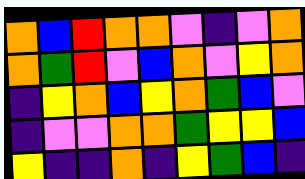[["orange", "blue", "red", "orange", "orange", "violet", "indigo", "violet", "orange"], ["orange", "green", "red", "violet", "blue", "orange", "violet", "yellow", "orange"], ["indigo", "yellow", "orange", "blue", "yellow", "orange", "green", "blue", "violet"], ["indigo", "violet", "violet", "orange", "orange", "green", "yellow", "yellow", "blue"], ["yellow", "indigo", "indigo", "orange", "indigo", "yellow", "green", "blue", "indigo"]]